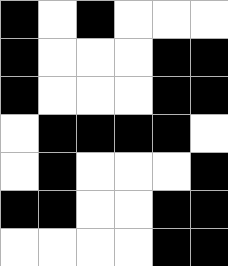[["black", "white", "black", "white", "white", "white"], ["black", "white", "white", "white", "black", "black"], ["black", "white", "white", "white", "black", "black"], ["white", "black", "black", "black", "black", "white"], ["white", "black", "white", "white", "white", "black"], ["black", "black", "white", "white", "black", "black"], ["white", "white", "white", "white", "black", "black"]]